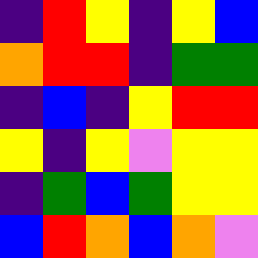[["indigo", "red", "yellow", "indigo", "yellow", "blue"], ["orange", "red", "red", "indigo", "green", "green"], ["indigo", "blue", "indigo", "yellow", "red", "red"], ["yellow", "indigo", "yellow", "violet", "yellow", "yellow"], ["indigo", "green", "blue", "green", "yellow", "yellow"], ["blue", "red", "orange", "blue", "orange", "violet"]]